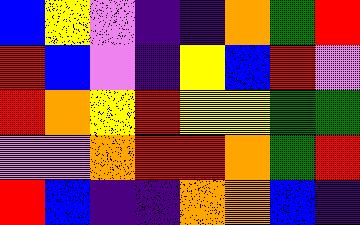[["blue", "yellow", "violet", "indigo", "indigo", "orange", "green", "red"], ["red", "blue", "violet", "indigo", "yellow", "blue", "red", "violet"], ["red", "orange", "yellow", "red", "yellow", "yellow", "green", "green"], ["violet", "violet", "orange", "red", "red", "orange", "green", "red"], ["red", "blue", "indigo", "indigo", "orange", "orange", "blue", "indigo"]]